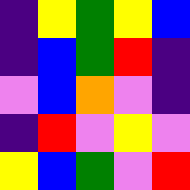[["indigo", "yellow", "green", "yellow", "blue"], ["indigo", "blue", "green", "red", "indigo"], ["violet", "blue", "orange", "violet", "indigo"], ["indigo", "red", "violet", "yellow", "violet"], ["yellow", "blue", "green", "violet", "red"]]